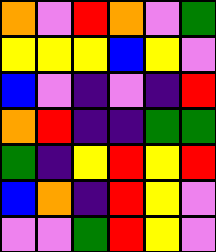[["orange", "violet", "red", "orange", "violet", "green"], ["yellow", "yellow", "yellow", "blue", "yellow", "violet"], ["blue", "violet", "indigo", "violet", "indigo", "red"], ["orange", "red", "indigo", "indigo", "green", "green"], ["green", "indigo", "yellow", "red", "yellow", "red"], ["blue", "orange", "indigo", "red", "yellow", "violet"], ["violet", "violet", "green", "red", "yellow", "violet"]]